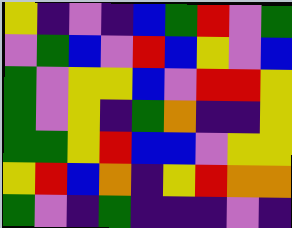[["yellow", "indigo", "violet", "indigo", "blue", "green", "red", "violet", "green"], ["violet", "green", "blue", "violet", "red", "blue", "yellow", "violet", "blue"], ["green", "violet", "yellow", "yellow", "blue", "violet", "red", "red", "yellow"], ["green", "violet", "yellow", "indigo", "green", "orange", "indigo", "indigo", "yellow"], ["green", "green", "yellow", "red", "blue", "blue", "violet", "yellow", "yellow"], ["yellow", "red", "blue", "orange", "indigo", "yellow", "red", "orange", "orange"], ["green", "violet", "indigo", "green", "indigo", "indigo", "indigo", "violet", "indigo"]]